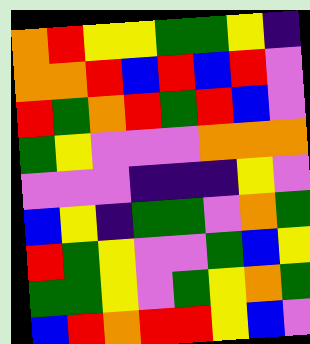[["orange", "red", "yellow", "yellow", "green", "green", "yellow", "indigo"], ["orange", "orange", "red", "blue", "red", "blue", "red", "violet"], ["red", "green", "orange", "red", "green", "red", "blue", "violet"], ["green", "yellow", "violet", "violet", "violet", "orange", "orange", "orange"], ["violet", "violet", "violet", "indigo", "indigo", "indigo", "yellow", "violet"], ["blue", "yellow", "indigo", "green", "green", "violet", "orange", "green"], ["red", "green", "yellow", "violet", "violet", "green", "blue", "yellow"], ["green", "green", "yellow", "violet", "green", "yellow", "orange", "green"], ["blue", "red", "orange", "red", "red", "yellow", "blue", "violet"]]